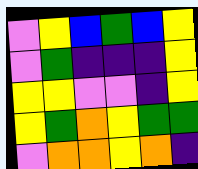[["violet", "yellow", "blue", "green", "blue", "yellow"], ["violet", "green", "indigo", "indigo", "indigo", "yellow"], ["yellow", "yellow", "violet", "violet", "indigo", "yellow"], ["yellow", "green", "orange", "yellow", "green", "green"], ["violet", "orange", "orange", "yellow", "orange", "indigo"]]